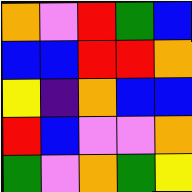[["orange", "violet", "red", "green", "blue"], ["blue", "blue", "red", "red", "orange"], ["yellow", "indigo", "orange", "blue", "blue"], ["red", "blue", "violet", "violet", "orange"], ["green", "violet", "orange", "green", "yellow"]]